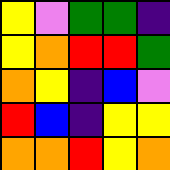[["yellow", "violet", "green", "green", "indigo"], ["yellow", "orange", "red", "red", "green"], ["orange", "yellow", "indigo", "blue", "violet"], ["red", "blue", "indigo", "yellow", "yellow"], ["orange", "orange", "red", "yellow", "orange"]]